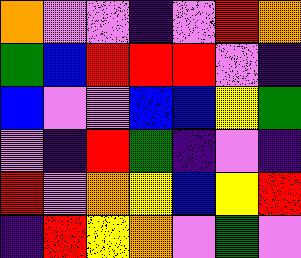[["orange", "violet", "violet", "indigo", "violet", "red", "orange"], ["green", "blue", "red", "red", "red", "violet", "indigo"], ["blue", "violet", "violet", "blue", "blue", "yellow", "green"], ["violet", "indigo", "red", "green", "indigo", "violet", "indigo"], ["red", "violet", "orange", "yellow", "blue", "yellow", "red"], ["indigo", "red", "yellow", "orange", "violet", "green", "violet"]]